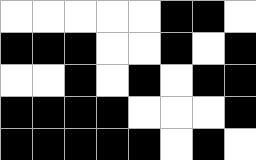[["white", "white", "white", "white", "white", "black", "black", "white"], ["black", "black", "black", "white", "white", "black", "white", "black"], ["white", "white", "black", "white", "black", "white", "black", "black"], ["black", "black", "black", "black", "white", "white", "white", "black"], ["black", "black", "black", "black", "black", "white", "black", "white"]]